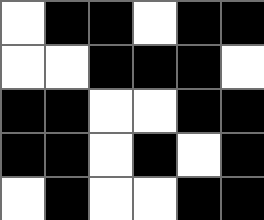[["white", "black", "black", "white", "black", "black"], ["white", "white", "black", "black", "black", "white"], ["black", "black", "white", "white", "black", "black"], ["black", "black", "white", "black", "white", "black"], ["white", "black", "white", "white", "black", "black"]]